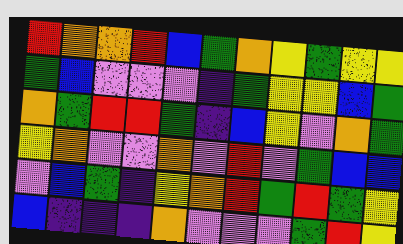[["red", "orange", "orange", "red", "blue", "green", "orange", "yellow", "green", "yellow", "yellow"], ["green", "blue", "violet", "violet", "violet", "indigo", "green", "yellow", "yellow", "blue", "green"], ["orange", "green", "red", "red", "green", "indigo", "blue", "yellow", "violet", "orange", "green"], ["yellow", "orange", "violet", "violet", "orange", "violet", "red", "violet", "green", "blue", "blue"], ["violet", "blue", "green", "indigo", "yellow", "orange", "red", "green", "red", "green", "yellow"], ["blue", "indigo", "indigo", "indigo", "orange", "violet", "violet", "violet", "green", "red", "yellow"]]